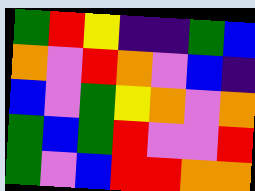[["green", "red", "yellow", "indigo", "indigo", "green", "blue"], ["orange", "violet", "red", "orange", "violet", "blue", "indigo"], ["blue", "violet", "green", "yellow", "orange", "violet", "orange"], ["green", "blue", "green", "red", "violet", "violet", "red"], ["green", "violet", "blue", "red", "red", "orange", "orange"]]